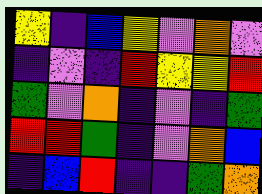[["yellow", "indigo", "blue", "yellow", "violet", "orange", "violet"], ["indigo", "violet", "indigo", "red", "yellow", "yellow", "red"], ["green", "violet", "orange", "indigo", "violet", "indigo", "green"], ["red", "red", "green", "indigo", "violet", "orange", "blue"], ["indigo", "blue", "red", "indigo", "indigo", "green", "orange"]]